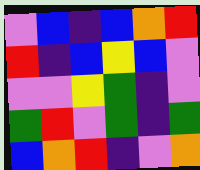[["violet", "blue", "indigo", "blue", "orange", "red"], ["red", "indigo", "blue", "yellow", "blue", "violet"], ["violet", "violet", "yellow", "green", "indigo", "violet"], ["green", "red", "violet", "green", "indigo", "green"], ["blue", "orange", "red", "indigo", "violet", "orange"]]